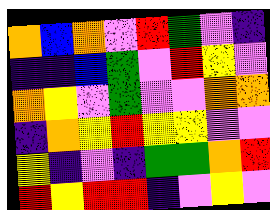[["orange", "blue", "orange", "violet", "red", "green", "violet", "indigo"], ["indigo", "indigo", "blue", "green", "violet", "red", "yellow", "violet"], ["orange", "yellow", "violet", "green", "violet", "violet", "orange", "orange"], ["indigo", "orange", "yellow", "red", "yellow", "yellow", "violet", "violet"], ["yellow", "indigo", "violet", "indigo", "green", "green", "orange", "red"], ["red", "yellow", "red", "red", "indigo", "violet", "yellow", "violet"]]